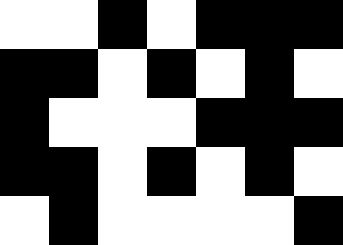[["white", "white", "black", "white", "black", "black", "black"], ["black", "black", "white", "black", "white", "black", "white"], ["black", "white", "white", "white", "black", "black", "black"], ["black", "black", "white", "black", "white", "black", "white"], ["white", "black", "white", "white", "white", "white", "black"]]